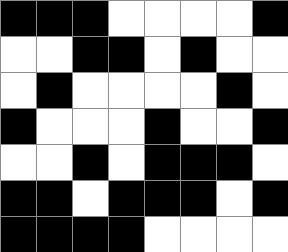[["black", "black", "black", "white", "white", "white", "white", "black"], ["white", "white", "black", "black", "white", "black", "white", "white"], ["white", "black", "white", "white", "white", "white", "black", "white"], ["black", "white", "white", "white", "black", "white", "white", "black"], ["white", "white", "black", "white", "black", "black", "black", "white"], ["black", "black", "white", "black", "black", "black", "white", "black"], ["black", "black", "black", "black", "white", "white", "white", "white"]]